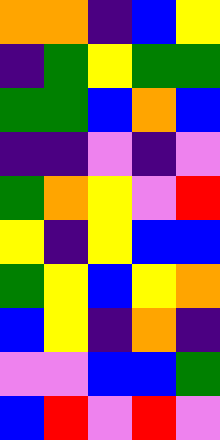[["orange", "orange", "indigo", "blue", "yellow"], ["indigo", "green", "yellow", "green", "green"], ["green", "green", "blue", "orange", "blue"], ["indigo", "indigo", "violet", "indigo", "violet"], ["green", "orange", "yellow", "violet", "red"], ["yellow", "indigo", "yellow", "blue", "blue"], ["green", "yellow", "blue", "yellow", "orange"], ["blue", "yellow", "indigo", "orange", "indigo"], ["violet", "violet", "blue", "blue", "green"], ["blue", "red", "violet", "red", "violet"]]